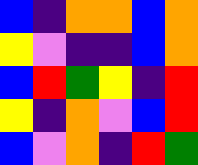[["blue", "indigo", "orange", "orange", "blue", "orange"], ["yellow", "violet", "indigo", "indigo", "blue", "orange"], ["blue", "red", "green", "yellow", "indigo", "red"], ["yellow", "indigo", "orange", "violet", "blue", "red"], ["blue", "violet", "orange", "indigo", "red", "green"]]